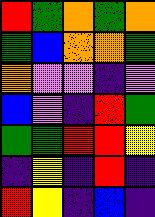[["red", "green", "orange", "green", "orange"], ["green", "blue", "orange", "orange", "green"], ["orange", "violet", "violet", "indigo", "violet"], ["blue", "violet", "indigo", "red", "green"], ["green", "green", "red", "red", "yellow"], ["indigo", "yellow", "indigo", "red", "indigo"], ["red", "yellow", "indigo", "blue", "indigo"]]